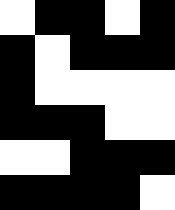[["white", "black", "black", "white", "black"], ["black", "white", "black", "black", "black"], ["black", "white", "white", "white", "white"], ["black", "black", "black", "white", "white"], ["white", "white", "black", "black", "black"], ["black", "black", "black", "black", "white"]]